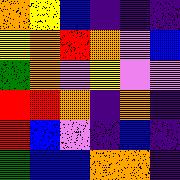[["orange", "yellow", "blue", "indigo", "indigo", "indigo"], ["yellow", "orange", "red", "orange", "violet", "blue"], ["green", "orange", "violet", "yellow", "violet", "violet"], ["red", "red", "orange", "indigo", "orange", "indigo"], ["red", "blue", "violet", "indigo", "blue", "indigo"], ["green", "blue", "blue", "orange", "orange", "indigo"]]